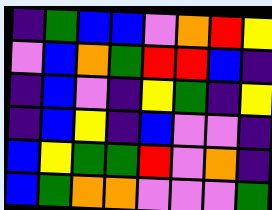[["indigo", "green", "blue", "blue", "violet", "orange", "red", "yellow"], ["violet", "blue", "orange", "green", "red", "red", "blue", "indigo"], ["indigo", "blue", "violet", "indigo", "yellow", "green", "indigo", "yellow"], ["indigo", "blue", "yellow", "indigo", "blue", "violet", "violet", "indigo"], ["blue", "yellow", "green", "green", "red", "violet", "orange", "indigo"], ["blue", "green", "orange", "orange", "violet", "violet", "violet", "green"]]